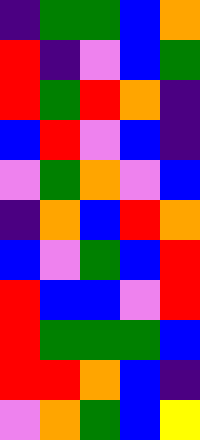[["indigo", "green", "green", "blue", "orange"], ["red", "indigo", "violet", "blue", "green"], ["red", "green", "red", "orange", "indigo"], ["blue", "red", "violet", "blue", "indigo"], ["violet", "green", "orange", "violet", "blue"], ["indigo", "orange", "blue", "red", "orange"], ["blue", "violet", "green", "blue", "red"], ["red", "blue", "blue", "violet", "red"], ["red", "green", "green", "green", "blue"], ["red", "red", "orange", "blue", "indigo"], ["violet", "orange", "green", "blue", "yellow"]]